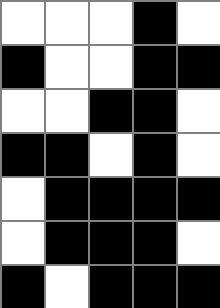[["white", "white", "white", "black", "white"], ["black", "white", "white", "black", "black"], ["white", "white", "black", "black", "white"], ["black", "black", "white", "black", "white"], ["white", "black", "black", "black", "black"], ["white", "black", "black", "black", "white"], ["black", "white", "black", "black", "black"]]